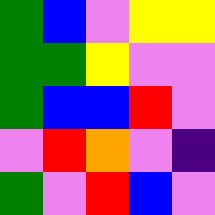[["green", "blue", "violet", "yellow", "yellow"], ["green", "green", "yellow", "violet", "violet"], ["green", "blue", "blue", "red", "violet"], ["violet", "red", "orange", "violet", "indigo"], ["green", "violet", "red", "blue", "violet"]]